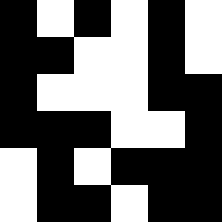[["black", "white", "black", "white", "black", "white"], ["black", "black", "white", "white", "black", "white"], ["black", "white", "white", "white", "black", "black"], ["black", "black", "black", "white", "white", "black"], ["white", "black", "white", "black", "black", "black"], ["white", "black", "black", "white", "black", "black"]]